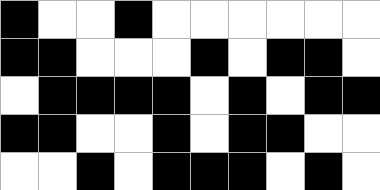[["black", "white", "white", "black", "white", "white", "white", "white", "white", "white"], ["black", "black", "white", "white", "white", "black", "white", "black", "black", "white"], ["white", "black", "black", "black", "black", "white", "black", "white", "black", "black"], ["black", "black", "white", "white", "black", "white", "black", "black", "white", "white"], ["white", "white", "black", "white", "black", "black", "black", "white", "black", "white"]]